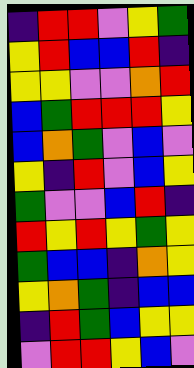[["indigo", "red", "red", "violet", "yellow", "green"], ["yellow", "red", "blue", "blue", "red", "indigo"], ["yellow", "yellow", "violet", "violet", "orange", "red"], ["blue", "green", "red", "red", "red", "yellow"], ["blue", "orange", "green", "violet", "blue", "violet"], ["yellow", "indigo", "red", "violet", "blue", "yellow"], ["green", "violet", "violet", "blue", "red", "indigo"], ["red", "yellow", "red", "yellow", "green", "yellow"], ["green", "blue", "blue", "indigo", "orange", "yellow"], ["yellow", "orange", "green", "indigo", "blue", "blue"], ["indigo", "red", "green", "blue", "yellow", "yellow"], ["violet", "red", "red", "yellow", "blue", "violet"]]